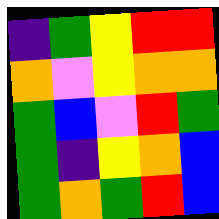[["indigo", "green", "yellow", "red", "red"], ["orange", "violet", "yellow", "orange", "orange"], ["green", "blue", "violet", "red", "green"], ["green", "indigo", "yellow", "orange", "blue"], ["green", "orange", "green", "red", "blue"]]